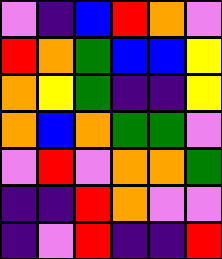[["violet", "indigo", "blue", "red", "orange", "violet"], ["red", "orange", "green", "blue", "blue", "yellow"], ["orange", "yellow", "green", "indigo", "indigo", "yellow"], ["orange", "blue", "orange", "green", "green", "violet"], ["violet", "red", "violet", "orange", "orange", "green"], ["indigo", "indigo", "red", "orange", "violet", "violet"], ["indigo", "violet", "red", "indigo", "indigo", "red"]]